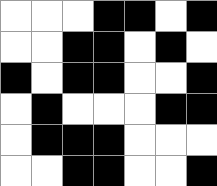[["white", "white", "white", "black", "black", "white", "black"], ["white", "white", "black", "black", "white", "black", "white"], ["black", "white", "black", "black", "white", "white", "black"], ["white", "black", "white", "white", "white", "black", "black"], ["white", "black", "black", "black", "white", "white", "white"], ["white", "white", "black", "black", "white", "white", "black"]]